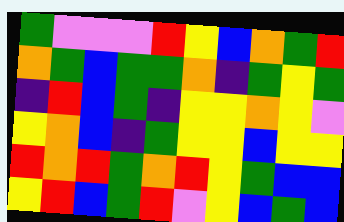[["green", "violet", "violet", "violet", "red", "yellow", "blue", "orange", "green", "red"], ["orange", "green", "blue", "green", "green", "orange", "indigo", "green", "yellow", "green"], ["indigo", "red", "blue", "green", "indigo", "yellow", "yellow", "orange", "yellow", "violet"], ["yellow", "orange", "blue", "indigo", "green", "yellow", "yellow", "blue", "yellow", "yellow"], ["red", "orange", "red", "green", "orange", "red", "yellow", "green", "blue", "blue"], ["yellow", "red", "blue", "green", "red", "violet", "yellow", "blue", "green", "blue"]]